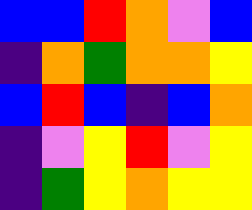[["blue", "blue", "red", "orange", "violet", "blue"], ["indigo", "orange", "green", "orange", "orange", "yellow"], ["blue", "red", "blue", "indigo", "blue", "orange"], ["indigo", "violet", "yellow", "red", "violet", "yellow"], ["indigo", "green", "yellow", "orange", "yellow", "yellow"]]